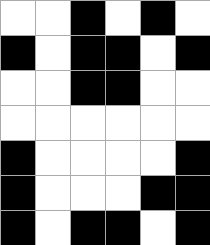[["white", "white", "black", "white", "black", "white"], ["black", "white", "black", "black", "white", "black"], ["white", "white", "black", "black", "white", "white"], ["white", "white", "white", "white", "white", "white"], ["black", "white", "white", "white", "white", "black"], ["black", "white", "white", "white", "black", "black"], ["black", "white", "black", "black", "white", "black"]]